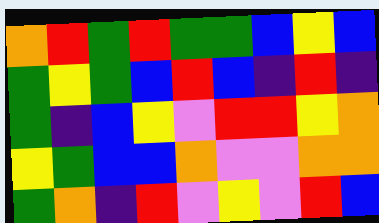[["orange", "red", "green", "red", "green", "green", "blue", "yellow", "blue"], ["green", "yellow", "green", "blue", "red", "blue", "indigo", "red", "indigo"], ["green", "indigo", "blue", "yellow", "violet", "red", "red", "yellow", "orange"], ["yellow", "green", "blue", "blue", "orange", "violet", "violet", "orange", "orange"], ["green", "orange", "indigo", "red", "violet", "yellow", "violet", "red", "blue"]]